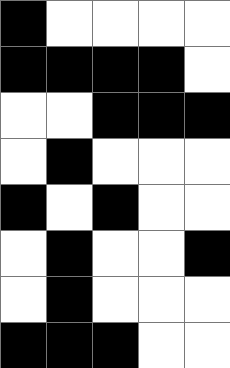[["black", "white", "white", "white", "white"], ["black", "black", "black", "black", "white"], ["white", "white", "black", "black", "black"], ["white", "black", "white", "white", "white"], ["black", "white", "black", "white", "white"], ["white", "black", "white", "white", "black"], ["white", "black", "white", "white", "white"], ["black", "black", "black", "white", "white"]]